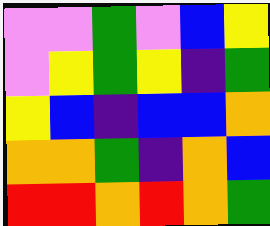[["violet", "violet", "green", "violet", "blue", "yellow"], ["violet", "yellow", "green", "yellow", "indigo", "green"], ["yellow", "blue", "indigo", "blue", "blue", "orange"], ["orange", "orange", "green", "indigo", "orange", "blue"], ["red", "red", "orange", "red", "orange", "green"]]